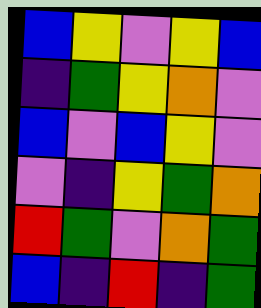[["blue", "yellow", "violet", "yellow", "blue"], ["indigo", "green", "yellow", "orange", "violet"], ["blue", "violet", "blue", "yellow", "violet"], ["violet", "indigo", "yellow", "green", "orange"], ["red", "green", "violet", "orange", "green"], ["blue", "indigo", "red", "indigo", "green"]]